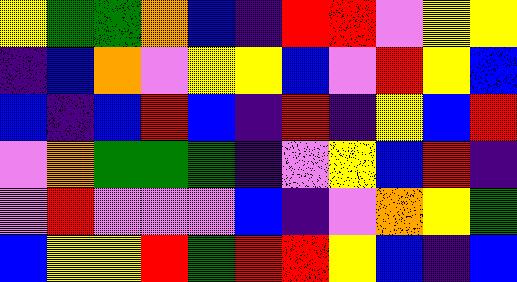[["yellow", "green", "green", "orange", "blue", "indigo", "red", "red", "violet", "yellow", "yellow"], ["indigo", "blue", "orange", "violet", "yellow", "yellow", "blue", "violet", "red", "yellow", "blue"], ["blue", "indigo", "blue", "red", "blue", "indigo", "red", "indigo", "yellow", "blue", "red"], ["violet", "orange", "green", "green", "green", "indigo", "violet", "yellow", "blue", "red", "indigo"], ["violet", "red", "violet", "violet", "violet", "blue", "indigo", "violet", "orange", "yellow", "green"], ["blue", "yellow", "yellow", "red", "green", "red", "red", "yellow", "blue", "indigo", "blue"]]